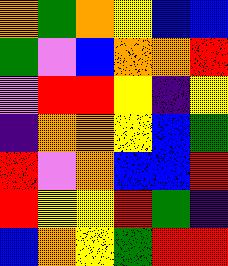[["orange", "green", "orange", "yellow", "blue", "blue"], ["green", "violet", "blue", "orange", "orange", "red"], ["violet", "red", "red", "yellow", "indigo", "yellow"], ["indigo", "orange", "orange", "yellow", "blue", "green"], ["red", "violet", "orange", "blue", "blue", "red"], ["red", "yellow", "yellow", "red", "green", "indigo"], ["blue", "orange", "yellow", "green", "red", "red"]]